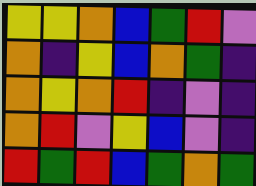[["yellow", "yellow", "orange", "blue", "green", "red", "violet"], ["orange", "indigo", "yellow", "blue", "orange", "green", "indigo"], ["orange", "yellow", "orange", "red", "indigo", "violet", "indigo"], ["orange", "red", "violet", "yellow", "blue", "violet", "indigo"], ["red", "green", "red", "blue", "green", "orange", "green"]]